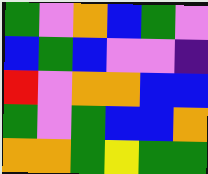[["green", "violet", "orange", "blue", "green", "violet"], ["blue", "green", "blue", "violet", "violet", "indigo"], ["red", "violet", "orange", "orange", "blue", "blue"], ["green", "violet", "green", "blue", "blue", "orange"], ["orange", "orange", "green", "yellow", "green", "green"]]